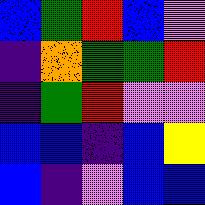[["blue", "green", "red", "blue", "violet"], ["indigo", "orange", "green", "green", "red"], ["indigo", "green", "red", "violet", "violet"], ["blue", "blue", "indigo", "blue", "yellow"], ["blue", "indigo", "violet", "blue", "blue"]]